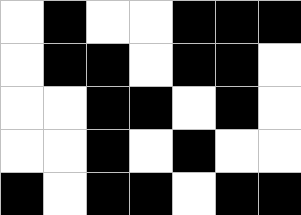[["white", "black", "white", "white", "black", "black", "black"], ["white", "black", "black", "white", "black", "black", "white"], ["white", "white", "black", "black", "white", "black", "white"], ["white", "white", "black", "white", "black", "white", "white"], ["black", "white", "black", "black", "white", "black", "black"]]